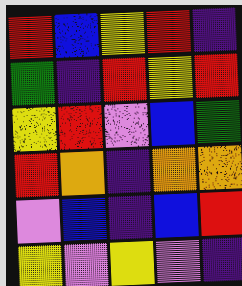[["red", "blue", "yellow", "red", "indigo"], ["green", "indigo", "red", "yellow", "red"], ["yellow", "red", "violet", "blue", "green"], ["red", "orange", "indigo", "orange", "orange"], ["violet", "blue", "indigo", "blue", "red"], ["yellow", "violet", "yellow", "violet", "indigo"]]